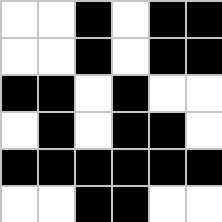[["white", "white", "black", "white", "black", "black"], ["white", "white", "black", "white", "black", "black"], ["black", "black", "white", "black", "white", "white"], ["white", "black", "white", "black", "black", "white"], ["black", "black", "black", "black", "black", "black"], ["white", "white", "black", "black", "white", "white"]]